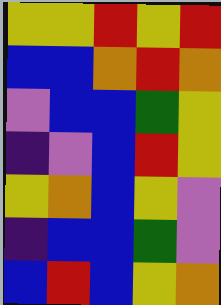[["yellow", "yellow", "red", "yellow", "red"], ["blue", "blue", "orange", "red", "orange"], ["violet", "blue", "blue", "green", "yellow"], ["indigo", "violet", "blue", "red", "yellow"], ["yellow", "orange", "blue", "yellow", "violet"], ["indigo", "blue", "blue", "green", "violet"], ["blue", "red", "blue", "yellow", "orange"]]